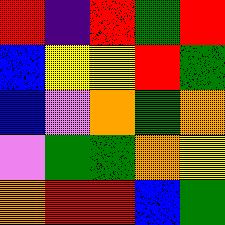[["red", "indigo", "red", "green", "red"], ["blue", "yellow", "yellow", "red", "green"], ["blue", "violet", "orange", "green", "orange"], ["violet", "green", "green", "orange", "yellow"], ["orange", "red", "red", "blue", "green"]]